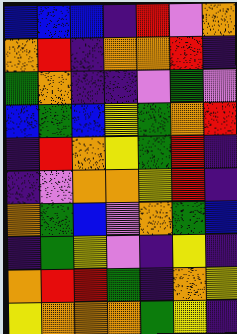[["blue", "blue", "blue", "indigo", "red", "violet", "orange"], ["orange", "red", "indigo", "orange", "orange", "red", "indigo"], ["green", "orange", "indigo", "indigo", "violet", "green", "violet"], ["blue", "green", "blue", "yellow", "green", "orange", "red"], ["indigo", "red", "orange", "yellow", "green", "red", "indigo"], ["indigo", "violet", "orange", "orange", "yellow", "red", "indigo"], ["orange", "green", "blue", "violet", "orange", "green", "blue"], ["indigo", "green", "yellow", "violet", "indigo", "yellow", "indigo"], ["orange", "red", "red", "green", "indigo", "orange", "yellow"], ["yellow", "orange", "orange", "orange", "green", "yellow", "indigo"]]